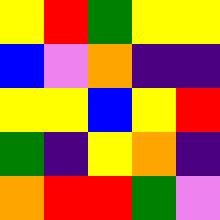[["yellow", "red", "green", "yellow", "yellow"], ["blue", "violet", "orange", "indigo", "indigo"], ["yellow", "yellow", "blue", "yellow", "red"], ["green", "indigo", "yellow", "orange", "indigo"], ["orange", "red", "red", "green", "violet"]]